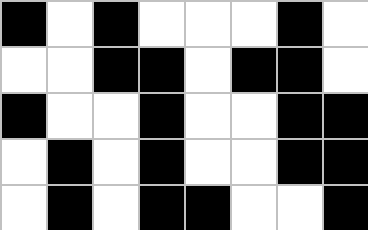[["black", "white", "black", "white", "white", "white", "black", "white"], ["white", "white", "black", "black", "white", "black", "black", "white"], ["black", "white", "white", "black", "white", "white", "black", "black"], ["white", "black", "white", "black", "white", "white", "black", "black"], ["white", "black", "white", "black", "black", "white", "white", "black"]]